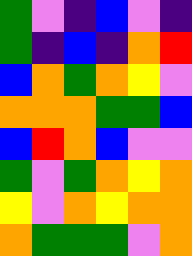[["green", "violet", "indigo", "blue", "violet", "indigo"], ["green", "indigo", "blue", "indigo", "orange", "red"], ["blue", "orange", "green", "orange", "yellow", "violet"], ["orange", "orange", "orange", "green", "green", "blue"], ["blue", "red", "orange", "blue", "violet", "violet"], ["green", "violet", "green", "orange", "yellow", "orange"], ["yellow", "violet", "orange", "yellow", "orange", "orange"], ["orange", "green", "green", "green", "violet", "orange"]]